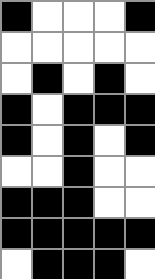[["black", "white", "white", "white", "black"], ["white", "white", "white", "white", "white"], ["white", "black", "white", "black", "white"], ["black", "white", "black", "black", "black"], ["black", "white", "black", "white", "black"], ["white", "white", "black", "white", "white"], ["black", "black", "black", "white", "white"], ["black", "black", "black", "black", "black"], ["white", "black", "black", "black", "white"]]